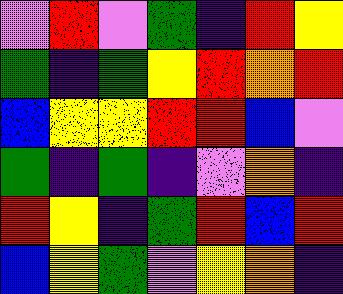[["violet", "red", "violet", "green", "indigo", "red", "yellow"], ["green", "indigo", "green", "yellow", "red", "orange", "red"], ["blue", "yellow", "yellow", "red", "red", "blue", "violet"], ["green", "indigo", "green", "indigo", "violet", "orange", "indigo"], ["red", "yellow", "indigo", "green", "red", "blue", "red"], ["blue", "yellow", "green", "violet", "yellow", "orange", "indigo"]]